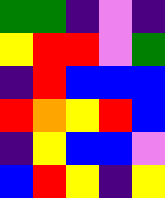[["green", "green", "indigo", "violet", "indigo"], ["yellow", "red", "red", "violet", "green"], ["indigo", "red", "blue", "blue", "blue"], ["red", "orange", "yellow", "red", "blue"], ["indigo", "yellow", "blue", "blue", "violet"], ["blue", "red", "yellow", "indigo", "yellow"]]